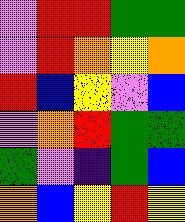[["violet", "red", "red", "green", "green"], ["violet", "red", "orange", "yellow", "orange"], ["red", "blue", "yellow", "violet", "blue"], ["violet", "orange", "red", "green", "green"], ["green", "violet", "indigo", "green", "blue"], ["orange", "blue", "yellow", "red", "yellow"]]